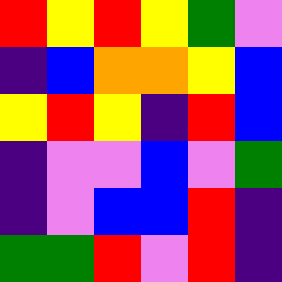[["red", "yellow", "red", "yellow", "green", "violet"], ["indigo", "blue", "orange", "orange", "yellow", "blue"], ["yellow", "red", "yellow", "indigo", "red", "blue"], ["indigo", "violet", "violet", "blue", "violet", "green"], ["indigo", "violet", "blue", "blue", "red", "indigo"], ["green", "green", "red", "violet", "red", "indigo"]]